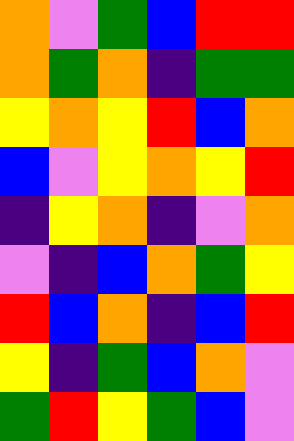[["orange", "violet", "green", "blue", "red", "red"], ["orange", "green", "orange", "indigo", "green", "green"], ["yellow", "orange", "yellow", "red", "blue", "orange"], ["blue", "violet", "yellow", "orange", "yellow", "red"], ["indigo", "yellow", "orange", "indigo", "violet", "orange"], ["violet", "indigo", "blue", "orange", "green", "yellow"], ["red", "blue", "orange", "indigo", "blue", "red"], ["yellow", "indigo", "green", "blue", "orange", "violet"], ["green", "red", "yellow", "green", "blue", "violet"]]